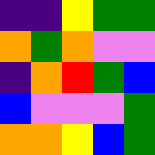[["indigo", "indigo", "yellow", "green", "green"], ["orange", "green", "orange", "violet", "violet"], ["indigo", "orange", "red", "green", "blue"], ["blue", "violet", "violet", "violet", "green"], ["orange", "orange", "yellow", "blue", "green"]]